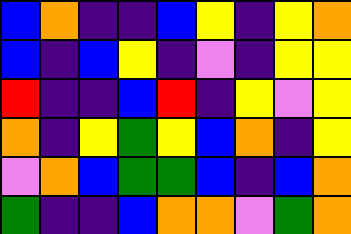[["blue", "orange", "indigo", "indigo", "blue", "yellow", "indigo", "yellow", "orange"], ["blue", "indigo", "blue", "yellow", "indigo", "violet", "indigo", "yellow", "yellow"], ["red", "indigo", "indigo", "blue", "red", "indigo", "yellow", "violet", "yellow"], ["orange", "indigo", "yellow", "green", "yellow", "blue", "orange", "indigo", "yellow"], ["violet", "orange", "blue", "green", "green", "blue", "indigo", "blue", "orange"], ["green", "indigo", "indigo", "blue", "orange", "orange", "violet", "green", "orange"]]